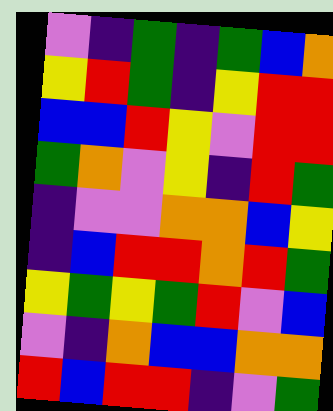[["violet", "indigo", "green", "indigo", "green", "blue", "orange"], ["yellow", "red", "green", "indigo", "yellow", "red", "red"], ["blue", "blue", "red", "yellow", "violet", "red", "red"], ["green", "orange", "violet", "yellow", "indigo", "red", "green"], ["indigo", "violet", "violet", "orange", "orange", "blue", "yellow"], ["indigo", "blue", "red", "red", "orange", "red", "green"], ["yellow", "green", "yellow", "green", "red", "violet", "blue"], ["violet", "indigo", "orange", "blue", "blue", "orange", "orange"], ["red", "blue", "red", "red", "indigo", "violet", "green"]]